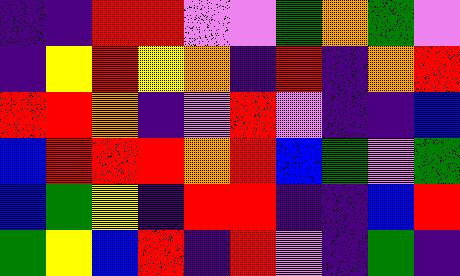[["indigo", "indigo", "red", "red", "violet", "violet", "green", "orange", "green", "violet"], ["indigo", "yellow", "red", "yellow", "orange", "indigo", "red", "indigo", "orange", "red"], ["red", "red", "orange", "indigo", "violet", "red", "violet", "indigo", "indigo", "blue"], ["blue", "red", "red", "red", "orange", "red", "blue", "green", "violet", "green"], ["blue", "green", "yellow", "indigo", "red", "red", "indigo", "indigo", "blue", "red"], ["green", "yellow", "blue", "red", "indigo", "red", "violet", "indigo", "green", "indigo"]]